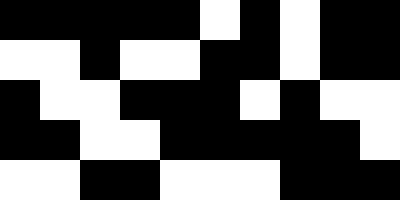[["black", "black", "black", "black", "black", "white", "black", "white", "black", "black"], ["white", "white", "black", "white", "white", "black", "black", "white", "black", "black"], ["black", "white", "white", "black", "black", "black", "white", "black", "white", "white"], ["black", "black", "white", "white", "black", "black", "black", "black", "black", "white"], ["white", "white", "black", "black", "white", "white", "white", "black", "black", "black"]]